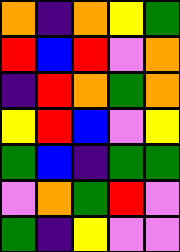[["orange", "indigo", "orange", "yellow", "green"], ["red", "blue", "red", "violet", "orange"], ["indigo", "red", "orange", "green", "orange"], ["yellow", "red", "blue", "violet", "yellow"], ["green", "blue", "indigo", "green", "green"], ["violet", "orange", "green", "red", "violet"], ["green", "indigo", "yellow", "violet", "violet"]]